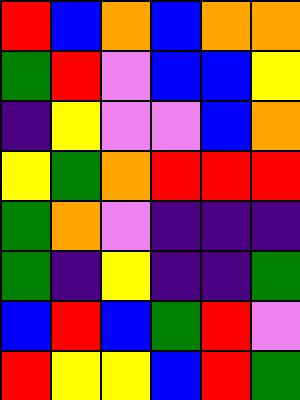[["red", "blue", "orange", "blue", "orange", "orange"], ["green", "red", "violet", "blue", "blue", "yellow"], ["indigo", "yellow", "violet", "violet", "blue", "orange"], ["yellow", "green", "orange", "red", "red", "red"], ["green", "orange", "violet", "indigo", "indigo", "indigo"], ["green", "indigo", "yellow", "indigo", "indigo", "green"], ["blue", "red", "blue", "green", "red", "violet"], ["red", "yellow", "yellow", "blue", "red", "green"]]